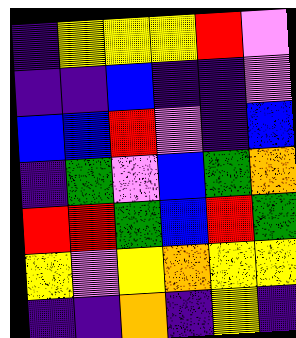[["indigo", "yellow", "yellow", "yellow", "red", "violet"], ["indigo", "indigo", "blue", "indigo", "indigo", "violet"], ["blue", "blue", "red", "violet", "indigo", "blue"], ["indigo", "green", "violet", "blue", "green", "orange"], ["red", "red", "green", "blue", "red", "green"], ["yellow", "violet", "yellow", "orange", "yellow", "yellow"], ["indigo", "indigo", "orange", "indigo", "yellow", "indigo"]]